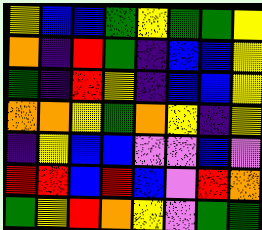[["yellow", "blue", "blue", "green", "yellow", "green", "green", "yellow"], ["orange", "indigo", "red", "green", "indigo", "blue", "blue", "yellow"], ["green", "indigo", "red", "yellow", "indigo", "blue", "blue", "yellow"], ["orange", "orange", "yellow", "green", "orange", "yellow", "indigo", "yellow"], ["indigo", "yellow", "blue", "blue", "violet", "violet", "blue", "violet"], ["red", "red", "blue", "red", "blue", "violet", "red", "orange"], ["green", "yellow", "red", "orange", "yellow", "violet", "green", "green"]]